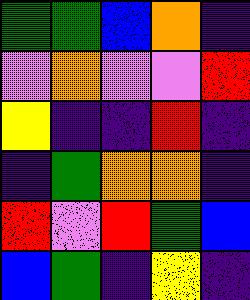[["green", "green", "blue", "orange", "indigo"], ["violet", "orange", "violet", "violet", "red"], ["yellow", "indigo", "indigo", "red", "indigo"], ["indigo", "green", "orange", "orange", "indigo"], ["red", "violet", "red", "green", "blue"], ["blue", "green", "indigo", "yellow", "indigo"]]